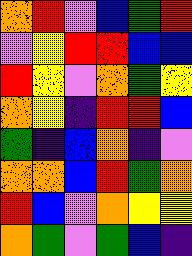[["orange", "red", "violet", "blue", "green", "red"], ["violet", "yellow", "red", "red", "blue", "blue"], ["red", "yellow", "violet", "orange", "green", "yellow"], ["orange", "yellow", "indigo", "red", "red", "blue"], ["green", "indigo", "blue", "orange", "indigo", "violet"], ["orange", "orange", "blue", "red", "green", "orange"], ["red", "blue", "violet", "orange", "yellow", "yellow"], ["orange", "green", "violet", "green", "blue", "indigo"]]